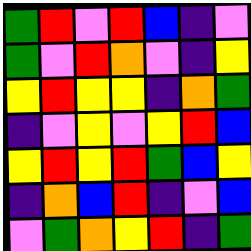[["green", "red", "violet", "red", "blue", "indigo", "violet"], ["green", "violet", "red", "orange", "violet", "indigo", "yellow"], ["yellow", "red", "yellow", "yellow", "indigo", "orange", "green"], ["indigo", "violet", "yellow", "violet", "yellow", "red", "blue"], ["yellow", "red", "yellow", "red", "green", "blue", "yellow"], ["indigo", "orange", "blue", "red", "indigo", "violet", "blue"], ["violet", "green", "orange", "yellow", "red", "indigo", "green"]]